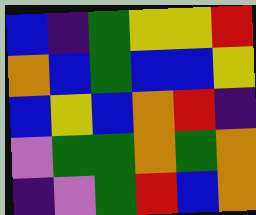[["blue", "indigo", "green", "yellow", "yellow", "red"], ["orange", "blue", "green", "blue", "blue", "yellow"], ["blue", "yellow", "blue", "orange", "red", "indigo"], ["violet", "green", "green", "orange", "green", "orange"], ["indigo", "violet", "green", "red", "blue", "orange"]]